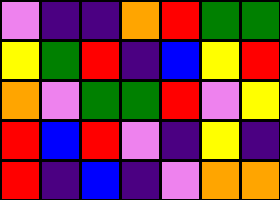[["violet", "indigo", "indigo", "orange", "red", "green", "green"], ["yellow", "green", "red", "indigo", "blue", "yellow", "red"], ["orange", "violet", "green", "green", "red", "violet", "yellow"], ["red", "blue", "red", "violet", "indigo", "yellow", "indigo"], ["red", "indigo", "blue", "indigo", "violet", "orange", "orange"]]